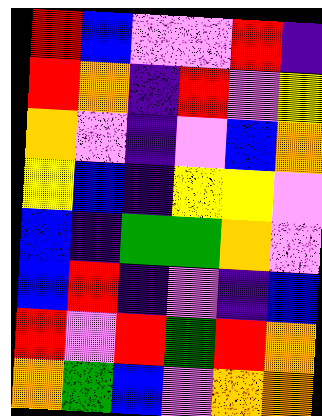[["red", "blue", "violet", "violet", "red", "indigo"], ["red", "orange", "indigo", "red", "violet", "yellow"], ["orange", "violet", "indigo", "violet", "blue", "orange"], ["yellow", "blue", "indigo", "yellow", "yellow", "violet"], ["blue", "indigo", "green", "green", "orange", "violet"], ["blue", "red", "indigo", "violet", "indigo", "blue"], ["red", "violet", "red", "green", "red", "orange"], ["orange", "green", "blue", "violet", "orange", "orange"]]